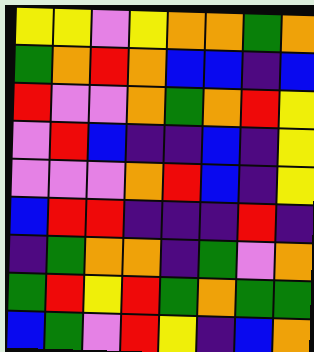[["yellow", "yellow", "violet", "yellow", "orange", "orange", "green", "orange"], ["green", "orange", "red", "orange", "blue", "blue", "indigo", "blue"], ["red", "violet", "violet", "orange", "green", "orange", "red", "yellow"], ["violet", "red", "blue", "indigo", "indigo", "blue", "indigo", "yellow"], ["violet", "violet", "violet", "orange", "red", "blue", "indigo", "yellow"], ["blue", "red", "red", "indigo", "indigo", "indigo", "red", "indigo"], ["indigo", "green", "orange", "orange", "indigo", "green", "violet", "orange"], ["green", "red", "yellow", "red", "green", "orange", "green", "green"], ["blue", "green", "violet", "red", "yellow", "indigo", "blue", "orange"]]